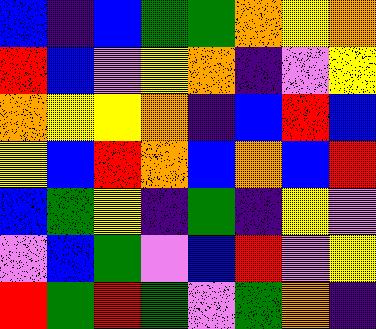[["blue", "indigo", "blue", "green", "green", "orange", "yellow", "orange"], ["red", "blue", "violet", "yellow", "orange", "indigo", "violet", "yellow"], ["orange", "yellow", "yellow", "orange", "indigo", "blue", "red", "blue"], ["yellow", "blue", "red", "orange", "blue", "orange", "blue", "red"], ["blue", "green", "yellow", "indigo", "green", "indigo", "yellow", "violet"], ["violet", "blue", "green", "violet", "blue", "red", "violet", "yellow"], ["red", "green", "red", "green", "violet", "green", "orange", "indigo"]]